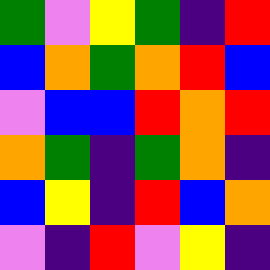[["green", "violet", "yellow", "green", "indigo", "red"], ["blue", "orange", "green", "orange", "red", "blue"], ["violet", "blue", "blue", "red", "orange", "red"], ["orange", "green", "indigo", "green", "orange", "indigo"], ["blue", "yellow", "indigo", "red", "blue", "orange"], ["violet", "indigo", "red", "violet", "yellow", "indigo"]]